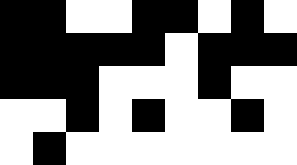[["black", "black", "white", "white", "black", "black", "white", "black", "white"], ["black", "black", "black", "black", "black", "white", "black", "black", "black"], ["black", "black", "black", "white", "white", "white", "black", "white", "white"], ["white", "white", "black", "white", "black", "white", "white", "black", "white"], ["white", "black", "white", "white", "white", "white", "white", "white", "white"]]